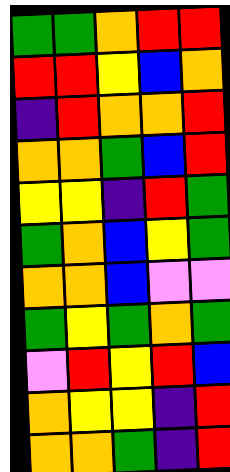[["green", "green", "orange", "red", "red"], ["red", "red", "yellow", "blue", "orange"], ["indigo", "red", "orange", "orange", "red"], ["orange", "orange", "green", "blue", "red"], ["yellow", "yellow", "indigo", "red", "green"], ["green", "orange", "blue", "yellow", "green"], ["orange", "orange", "blue", "violet", "violet"], ["green", "yellow", "green", "orange", "green"], ["violet", "red", "yellow", "red", "blue"], ["orange", "yellow", "yellow", "indigo", "red"], ["orange", "orange", "green", "indigo", "red"]]